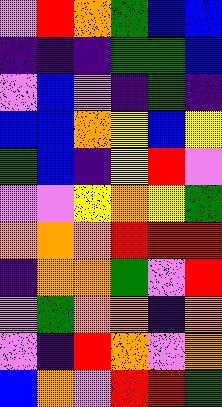[["violet", "red", "orange", "green", "blue", "blue"], ["indigo", "indigo", "indigo", "green", "green", "blue"], ["violet", "blue", "violet", "indigo", "green", "indigo"], ["blue", "blue", "orange", "yellow", "blue", "yellow"], ["green", "blue", "indigo", "yellow", "red", "violet"], ["violet", "violet", "yellow", "orange", "yellow", "green"], ["orange", "orange", "orange", "red", "red", "red"], ["indigo", "orange", "orange", "green", "violet", "red"], ["violet", "green", "orange", "orange", "indigo", "orange"], ["violet", "indigo", "red", "orange", "violet", "orange"], ["blue", "orange", "violet", "red", "red", "green"]]